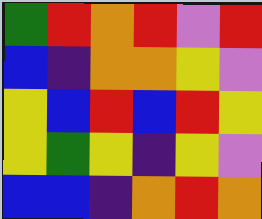[["green", "red", "orange", "red", "violet", "red"], ["blue", "indigo", "orange", "orange", "yellow", "violet"], ["yellow", "blue", "red", "blue", "red", "yellow"], ["yellow", "green", "yellow", "indigo", "yellow", "violet"], ["blue", "blue", "indigo", "orange", "red", "orange"]]